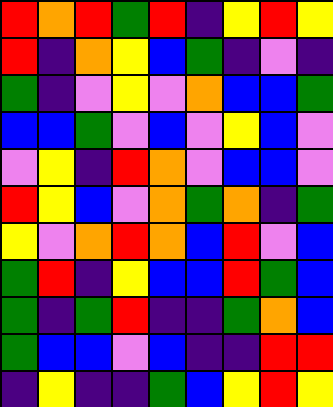[["red", "orange", "red", "green", "red", "indigo", "yellow", "red", "yellow"], ["red", "indigo", "orange", "yellow", "blue", "green", "indigo", "violet", "indigo"], ["green", "indigo", "violet", "yellow", "violet", "orange", "blue", "blue", "green"], ["blue", "blue", "green", "violet", "blue", "violet", "yellow", "blue", "violet"], ["violet", "yellow", "indigo", "red", "orange", "violet", "blue", "blue", "violet"], ["red", "yellow", "blue", "violet", "orange", "green", "orange", "indigo", "green"], ["yellow", "violet", "orange", "red", "orange", "blue", "red", "violet", "blue"], ["green", "red", "indigo", "yellow", "blue", "blue", "red", "green", "blue"], ["green", "indigo", "green", "red", "indigo", "indigo", "green", "orange", "blue"], ["green", "blue", "blue", "violet", "blue", "indigo", "indigo", "red", "red"], ["indigo", "yellow", "indigo", "indigo", "green", "blue", "yellow", "red", "yellow"]]